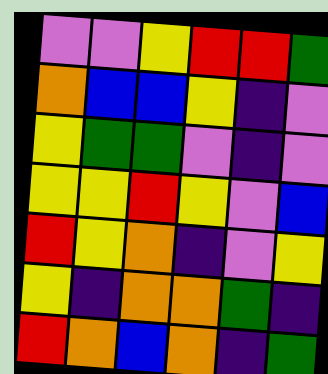[["violet", "violet", "yellow", "red", "red", "green"], ["orange", "blue", "blue", "yellow", "indigo", "violet"], ["yellow", "green", "green", "violet", "indigo", "violet"], ["yellow", "yellow", "red", "yellow", "violet", "blue"], ["red", "yellow", "orange", "indigo", "violet", "yellow"], ["yellow", "indigo", "orange", "orange", "green", "indigo"], ["red", "orange", "blue", "orange", "indigo", "green"]]